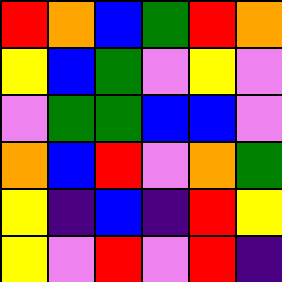[["red", "orange", "blue", "green", "red", "orange"], ["yellow", "blue", "green", "violet", "yellow", "violet"], ["violet", "green", "green", "blue", "blue", "violet"], ["orange", "blue", "red", "violet", "orange", "green"], ["yellow", "indigo", "blue", "indigo", "red", "yellow"], ["yellow", "violet", "red", "violet", "red", "indigo"]]